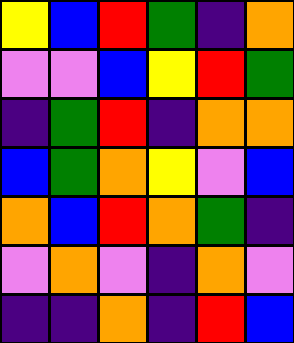[["yellow", "blue", "red", "green", "indigo", "orange"], ["violet", "violet", "blue", "yellow", "red", "green"], ["indigo", "green", "red", "indigo", "orange", "orange"], ["blue", "green", "orange", "yellow", "violet", "blue"], ["orange", "blue", "red", "orange", "green", "indigo"], ["violet", "orange", "violet", "indigo", "orange", "violet"], ["indigo", "indigo", "orange", "indigo", "red", "blue"]]